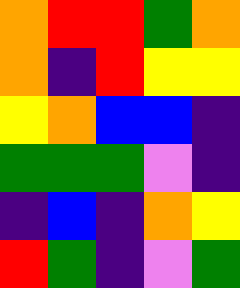[["orange", "red", "red", "green", "orange"], ["orange", "indigo", "red", "yellow", "yellow"], ["yellow", "orange", "blue", "blue", "indigo"], ["green", "green", "green", "violet", "indigo"], ["indigo", "blue", "indigo", "orange", "yellow"], ["red", "green", "indigo", "violet", "green"]]